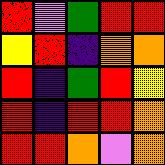[["red", "violet", "green", "red", "red"], ["yellow", "red", "indigo", "orange", "orange"], ["red", "indigo", "green", "red", "yellow"], ["red", "indigo", "red", "red", "orange"], ["red", "red", "orange", "violet", "orange"]]